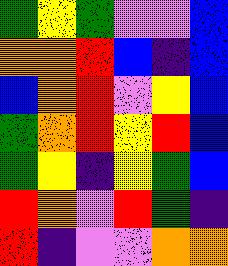[["green", "yellow", "green", "violet", "violet", "blue"], ["orange", "orange", "red", "blue", "indigo", "blue"], ["blue", "orange", "red", "violet", "yellow", "blue"], ["green", "orange", "red", "yellow", "red", "blue"], ["green", "yellow", "indigo", "yellow", "green", "blue"], ["red", "orange", "violet", "red", "green", "indigo"], ["red", "indigo", "violet", "violet", "orange", "orange"]]